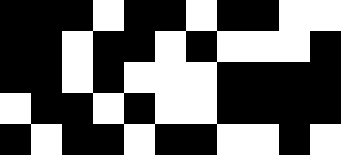[["black", "black", "black", "white", "black", "black", "white", "black", "black", "white", "white"], ["black", "black", "white", "black", "black", "white", "black", "white", "white", "white", "black"], ["black", "black", "white", "black", "white", "white", "white", "black", "black", "black", "black"], ["white", "black", "black", "white", "black", "white", "white", "black", "black", "black", "black"], ["black", "white", "black", "black", "white", "black", "black", "white", "white", "black", "white"]]